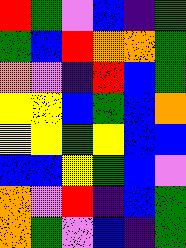[["red", "green", "violet", "blue", "indigo", "green"], ["green", "blue", "red", "orange", "orange", "green"], ["orange", "violet", "indigo", "red", "blue", "green"], ["yellow", "yellow", "blue", "green", "blue", "orange"], ["yellow", "yellow", "green", "yellow", "blue", "blue"], ["blue", "blue", "yellow", "green", "blue", "violet"], ["orange", "violet", "red", "indigo", "blue", "green"], ["orange", "green", "violet", "blue", "indigo", "green"]]